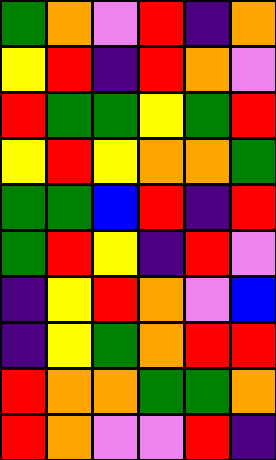[["green", "orange", "violet", "red", "indigo", "orange"], ["yellow", "red", "indigo", "red", "orange", "violet"], ["red", "green", "green", "yellow", "green", "red"], ["yellow", "red", "yellow", "orange", "orange", "green"], ["green", "green", "blue", "red", "indigo", "red"], ["green", "red", "yellow", "indigo", "red", "violet"], ["indigo", "yellow", "red", "orange", "violet", "blue"], ["indigo", "yellow", "green", "orange", "red", "red"], ["red", "orange", "orange", "green", "green", "orange"], ["red", "orange", "violet", "violet", "red", "indigo"]]